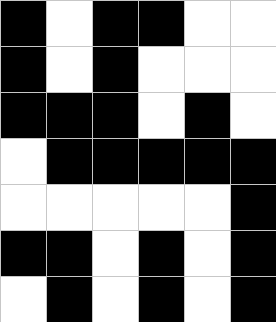[["black", "white", "black", "black", "white", "white"], ["black", "white", "black", "white", "white", "white"], ["black", "black", "black", "white", "black", "white"], ["white", "black", "black", "black", "black", "black"], ["white", "white", "white", "white", "white", "black"], ["black", "black", "white", "black", "white", "black"], ["white", "black", "white", "black", "white", "black"]]